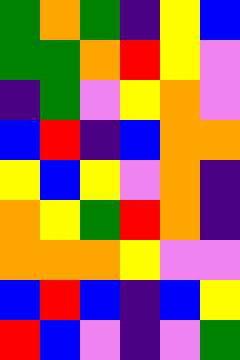[["green", "orange", "green", "indigo", "yellow", "blue"], ["green", "green", "orange", "red", "yellow", "violet"], ["indigo", "green", "violet", "yellow", "orange", "violet"], ["blue", "red", "indigo", "blue", "orange", "orange"], ["yellow", "blue", "yellow", "violet", "orange", "indigo"], ["orange", "yellow", "green", "red", "orange", "indigo"], ["orange", "orange", "orange", "yellow", "violet", "violet"], ["blue", "red", "blue", "indigo", "blue", "yellow"], ["red", "blue", "violet", "indigo", "violet", "green"]]